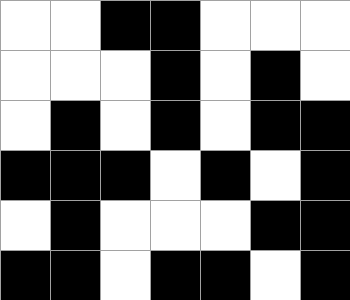[["white", "white", "black", "black", "white", "white", "white"], ["white", "white", "white", "black", "white", "black", "white"], ["white", "black", "white", "black", "white", "black", "black"], ["black", "black", "black", "white", "black", "white", "black"], ["white", "black", "white", "white", "white", "black", "black"], ["black", "black", "white", "black", "black", "white", "black"]]